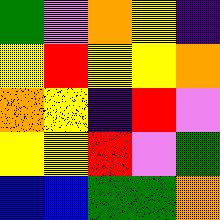[["green", "violet", "orange", "yellow", "indigo"], ["yellow", "red", "yellow", "yellow", "orange"], ["orange", "yellow", "indigo", "red", "violet"], ["yellow", "yellow", "red", "violet", "green"], ["blue", "blue", "green", "green", "orange"]]